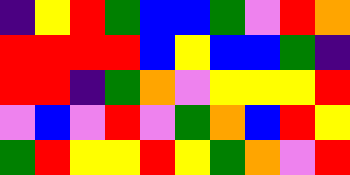[["indigo", "yellow", "red", "green", "blue", "blue", "green", "violet", "red", "orange"], ["red", "red", "red", "red", "blue", "yellow", "blue", "blue", "green", "indigo"], ["red", "red", "indigo", "green", "orange", "violet", "yellow", "yellow", "yellow", "red"], ["violet", "blue", "violet", "red", "violet", "green", "orange", "blue", "red", "yellow"], ["green", "red", "yellow", "yellow", "red", "yellow", "green", "orange", "violet", "red"]]